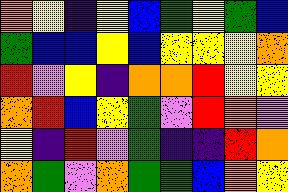[["orange", "yellow", "indigo", "yellow", "blue", "green", "yellow", "green", "blue"], ["green", "blue", "blue", "yellow", "blue", "yellow", "yellow", "yellow", "orange"], ["red", "violet", "yellow", "indigo", "orange", "orange", "red", "yellow", "yellow"], ["orange", "red", "blue", "yellow", "green", "violet", "red", "orange", "violet"], ["yellow", "indigo", "red", "violet", "green", "indigo", "indigo", "red", "orange"], ["orange", "green", "violet", "orange", "green", "green", "blue", "orange", "yellow"]]